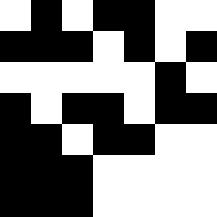[["white", "black", "white", "black", "black", "white", "white"], ["black", "black", "black", "white", "black", "white", "black"], ["white", "white", "white", "white", "white", "black", "white"], ["black", "white", "black", "black", "white", "black", "black"], ["black", "black", "white", "black", "black", "white", "white"], ["black", "black", "black", "white", "white", "white", "white"], ["black", "black", "black", "white", "white", "white", "white"]]